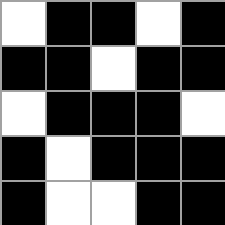[["white", "black", "black", "white", "black"], ["black", "black", "white", "black", "black"], ["white", "black", "black", "black", "white"], ["black", "white", "black", "black", "black"], ["black", "white", "white", "black", "black"]]